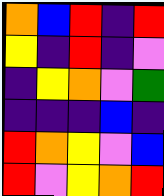[["orange", "blue", "red", "indigo", "red"], ["yellow", "indigo", "red", "indigo", "violet"], ["indigo", "yellow", "orange", "violet", "green"], ["indigo", "indigo", "indigo", "blue", "indigo"], ["red", "orange", "yellow", "violet", "blue"], ["red", "violet", "yellow", "orange", "red"]]